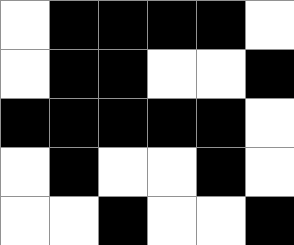[["white", "black", "black", "black", "black", "white"], ["white", "black", "black", "white", "white", "black"], ["black", "black", "black", "black", "black", "white"], ["white", "black", "white", "white", "black", "white"], ["white", "white", "black", "white", "white", "black"]]